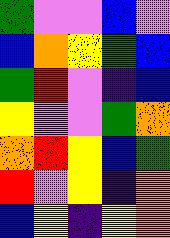[["green", "violet", "violet", "blue", "violet"], ["blue", "orange", "yellow", "green", "blue"], ["green", "red", "violet", "indigo", "blue"], ["yellow", "violet", "violet", "green", "orange"], ["orange", "red", "yellow", "blue", "green"], ["red", "violet", "yellow", "indigo", "orange"], ["blue", "yellow", "indigo", "yellow", "orange"]]